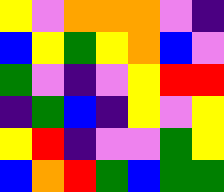[["yellow", "violet", "orange", "orange", "orange", "violet", "indigo"], ["blue", "yellow", "green", "yellow", "orange", "blue", "violet"], ["green", "violet", "indigo", "violet", "yellow", "red", "red"], ["indigo", "green", "blue", "indigo", "yellow", "violet", "yellow"], ["yellow", "red", "indigo", "violet", "violet", "green", "yellow"], ["blue", "orange", "red", "green", "blue", "green", "green"]]